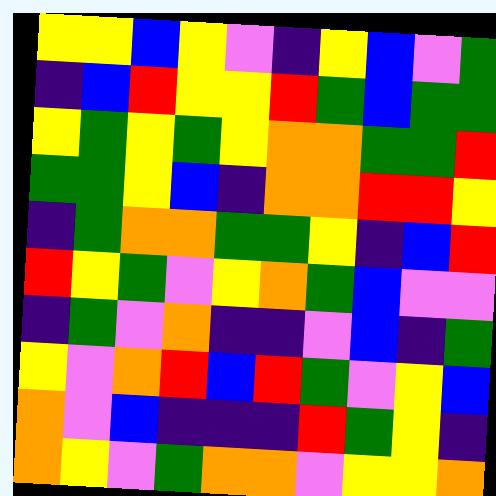[["yellow", "yellow", "blue", "yellow", "violet", "indigo", "yellow", "blue", "violet", "green"], ["indigo", "blue", "red", "yellow", "yellow", "red", "green", "blue", "green", "green"], ["yellow", "green", "yellow", "green", "yellow", "orange", "orange", "green", "green", "red"], ["green", "green", "yellow", "blue", "indigo", "orange", "orange", "red", "red", "yellow"], ["indigo", "green", "orange", "orange", "green", "green", "yellow", "indigo", "blue", "red"], ["red", "yellow", "green", "violet", "yellow", "orange", "green", "blue", "violet", "violet"], ["indigo", "green", "violet", "orange", "indigo", "indigo", "violet", "blue", "indigo", "green"], ["yellow", "violet", "orange", "red", "blue", "red", "green", "violet", "yellow", "blue"], ["orange", "violet", "blue", "indigo", "indigo", "indigo", "red", "green", "yellow", "indigo"], ["orange", "yellow", "violet", "green", "orange", "orange", "violet", "yellow", "yellow", "orange"]]